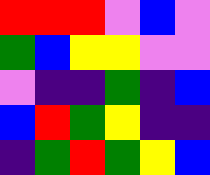[["red", "red", "red", "violet", "blue", "violet"], ["green", "blue", "yellow", "yellow", "violet", "violet"], ["violet", "indigo", "indigo", "green", "indigo", "blue"], ["blue", "red", "green", "yellow", "indigo", "indigo"], ["indigo", "green", "red", "green", "yellow", "blue"]]